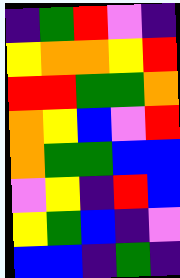[["indigo", "green", "red", "violet", "indigo"], ["yellow", "orange", "orange", "yellow", "red"], ["red", "red", "green", "green", "orange"], ["orange", "yellow", "blue", "violet", "red"], ["orange", "green", "green", "blue", "blue"], ["violet", "yellow", "indigo", "red", "blue"], ["yellow", "green", "blue", "indigo", "violet"], ["blue", "blue", "indigo", "green", "indigo"]]